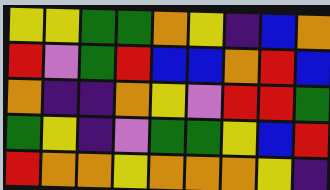[["yellow", "yellow", "green", "green", "orange", "yellow", "indigo", "blue", "orange"], ["red", "violet", "green", "red", "blue", "blue", "orange", "red", "blue"], ["orange", "indigo", "indigo", "orange", "yellow", "violet", "red", "red", "green"], ["green", "yellow", "indigo", "violet", "green", "green", "yellow", "blue", "red"], ["red", "orange", "orange", "yellow", "orange", "orange", "orange", "yellow", "indigo"]]